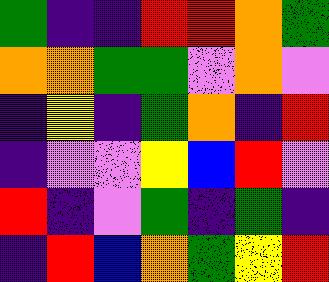[["green", "indigo", "indigo", "red", "red", "orange", "green"], ["orange", "orange", "green", "green", "violet", "orange", "violet"], ["indigo", "yellow", "indigo", "green", "orange", "indigo", "red"], ["indigo", "violet", "violet", "yellow", "blue", "red", "violet"], ["red", "indigo", "violet", "green", "indigo", "green", "indigo"], ["indigo", "red", "blue", "orange", "green", "yellow", "red"]]